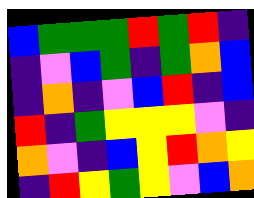[["blue", "green", "green", "green", "red", "green", "red", "indigo"], ["indigo", "violet", "blue", "green", "indigo", "green", "orange", "blue"], ["indigo", "orange", "indigo", "violet", "blue", "red", "indigo", "blue"], ["red", "indigo", "green", "yellow", "yellow", "yellow", "violet", "indigo"], ["orange", "violet", "indigo", "blue", "yellow", "red", "orange", "yellow"], ["indigo", "red", "yellow", "green", "yellow", "violet", "blue", "orange"]]